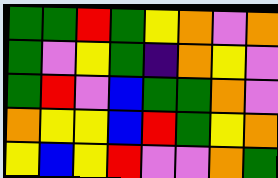[["green", "green", "red", "green", "yellow", "orange", "violet", "orange"], ["green", "violet", "yellow", "green", "indigo", "orange", "yellow", "violet"], ["green", "red", "violet", "blue", "green", "green", "orange", "violet"], ["orange", "yellow", "yellow", "blue", "red", "green", "yellow", "orange"], ["yellow", "blue", "yellow", "red", "violet", "violet", "orange", "green"]]